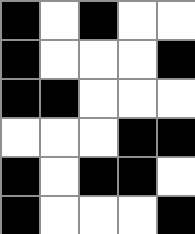[["black", "white", "black", "white", "white"], ["black", "white", "white", "white", "black"], ["black", "black", "white", "white", "white"], ["white", "white", "white", "black", "black"], ["black", "white", "black", "black", "white"], ["black", "white", "white", "white", "black"]]